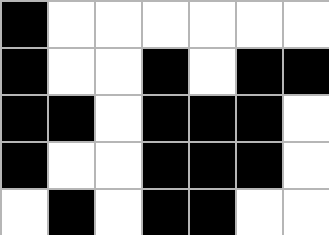[["black", "white", "white", "white", "white", "white", "white"], ["black", "white", "white", "black", "white", "black", "black"], ["black", "black", "white", "black", "black", "black", "white"], ["black", "white", "white", "black", "black", "black", "white"], ["white", "black", "white", "black", "black", "white", "white"]]